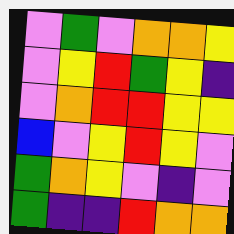[["violet", "green", "violet", "orange", "orange", "yellow"], ["violet", "yellow", "red", "green", "yellow", "indigo"], ["violet", "orange", "red", "red", "yellow", "yellow"], ["blue", "violet", "yellow", "red", "yellow", "violet"], ["green", "orange", "yellow", "violet", "indigo", "violet"], ["green", "indigo", "indigo", "red", "orange", "orange"]]